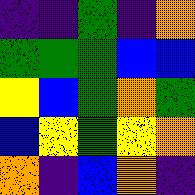[["indigo", "indigo", "green", "indigo", "orange"], ["green", "green", "green", "blue", "blue"], ["yellow", "blue", "green", "orange", "green"], ["blue", "yellow", "green", "yellow", "orange"], ["orange", "indigo", "blue", "orange", "indigo"]]